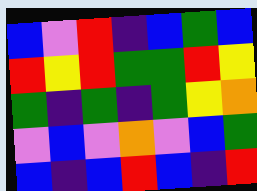[["blue", "violet", "red", "indigo", "blue", "green", "blue"], ["red", "yellow", "red", "green", "green", "red", "yellow"], ["green", "indigo", "green", "indigo", "green", "yellow", "orange"], ["violet", "blue", "violet", "orange", "violet", "blue", "green"], ["blue", "indigo", "blue", "red", "blue", "indigo", "red"]]